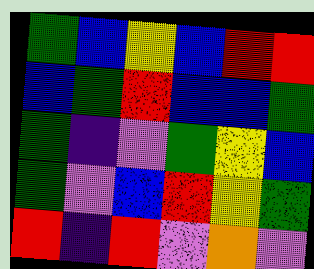[["green", "blue", "yellow", "blue", "red", "red"], ["blue", "green", "red", "blue", "blue", "green"], ["green", "indigo", "violet", "green", "yellow", "blue"], ["green", "violet", "blue", "red", "yellow", "green"], ["red", "indigo", "red", "violet", "orange", "violet"]]